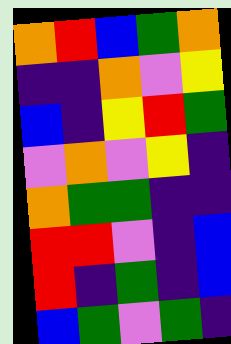[["orange", "red", "blue", "green", "orange"], ["indigo", "indigo", "orange", "violet", "yellow"], ["blue", "indigo", "yellow", "red", "green"], ["violet", "orange", "violet", "yellow", "indigo"], ["orange", "green", "green", "indigo", "indigo"], ["red", "red", "violet", "indigo", "blue"], ["red", "indigo", "green", "indigo", "blue"], ["blue", "green", "violet", "green", "indigo"]]